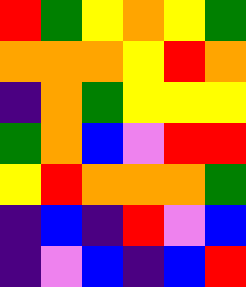[["red", "green", "yellow", "orange", "yellow", "green"], ["orange", "orange", "orange", "yellow", "red", "orange"], ["indigo", "orange", "green", "yellow", "yellow", "yellow"], ["green", "orange", "blue", "violet", "red", "red"], ["yellow", "red", "orange", "orange", "orange", "green"], ["indigo", "blue", "indigo", "red", "violet", "blue"], ["indigo", "violet", "blue", "indigo", "blue", "red"]]